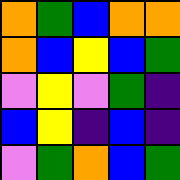[["orange", "green", "blue", "orange", "orange"], ["orange", "blue", "yellow", "blue", "green"], ["violet", "yellow", "violet", "green", "indigo"], ["blue", "yellow", "indigo", "blue", "indigo"], ["violet", "green", "orange", "blue", "green"]]